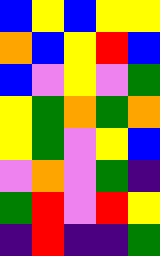[["blue", "yellow", "blue", "yellow", "yellow"], ["orange", "blue", "yellow", "red", "blue"], ["blue", "violet", "yellow", "violet", "green"], ["yellow", "green", "orange", "green", "orange"], ["yellow", "green", "violet", "yellow", "blue"], ["violet", "orange", "violet", "green", "indigo"], ["green", "red", "violet", "red", "yellow"], ["indigo", "red", "indigo", "indigo", "green"]]